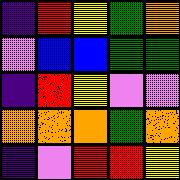[["indigo", "red", "yellow", "green", "orange"], ["violet", "blue", "blue", "green", "green"], ["indigo", "red", "yellow", "violet", "violet"], ["orange", "orange", "orange", "green", "orange"], ["indigo", "violet", "red", "red", "yellow"]]